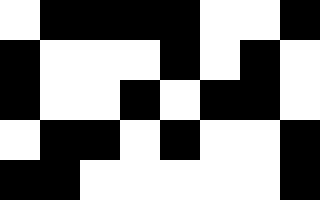[["white", "black", "black", "black", "black", "white", "white", "black"], ["black", "white", "white", "white", "black", "white", "black", "white"], ["black", "white", "white", "black", "white", "black", "black", "white"], ["white", "black", "black", "white", "black", "white", "white", "black"], ["black", "black", "white", "white", "white", "white", "white", "black"]]